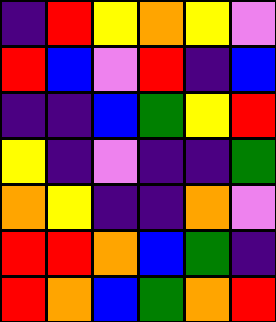[["indigo", "red", "yellow", "orange", "yellow", "violet"], ["red", "blue", "violet", "red", "indigo", "blue"], ["indigo", "indigo", "blue", "green", "yellow", "red"], ["yellow", "indigo", "violet", "indigo", "indigo", "green"], ["orange", "yellow", "indigo", "indigo", "orange", "violet"], ["red", "red", "orange", "blue", "green", "indigo"], ["red", "orange", "blue", "green", "orange", "red"]]